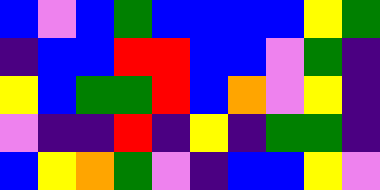[["blue", "violet", "blue", "green", "blue", "blue", "blue", "blue", "yellow", "green"], ["indigo", "blue", "blue", "red", "red", "blue", "blue", "violet", "green", "indigo"], ["yellow", "blue", "green", "green", "red", "blue", "orange", "violet", "yellow", "indigo"], ["violet", "indigo", "indigo", "red", "indigo", "yellow", "indigo", "green", "green", "indigo"], ["blue", "yellow", "orange", "green", "violet", "indigo", "blue", "blue", "yellow", "violet"]]